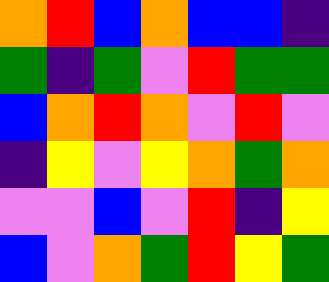[["orange", "red", "blue", "orange", "blue", "blue", "indigo"], ["green", "indigo", "green", "violet", "red", "green", "green"], ["blue", "orange", "red", "orange", "violet", "red", "violet"], ["indigo", "yellow", "violet", "yellow", "orange", "green", "orange"], ["violet", "violet", "blue", "violet", "red", "indigo", "yellow"], ["blue", "violet", "orange", "green", "red", "yellow", "green"]]